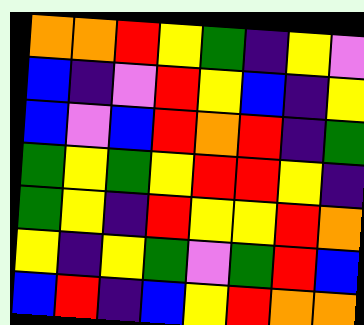[["orange", "orange", "red", "yellow", "green", "indigo", "yellow", "violet"], ["blue", "indigo", "violet", "red", "yellow", "blue", "indigo", "yellow"], ["blue", "violet", "blue", "red", "orange", "red", "indigo", "green"], ["green", "yellow", "green", "yellow", "red", "red", "yellow", "indigo"], ["green", "yellow", "indigo", "red", "yellow", "yellow", "red", "orange"], ["yellow", "indigo", "yellow", "green", "violet", "green", "red", "blue"], ["blue", "red", "indigo", "blue", "yellow", "red", "orange", "orange"]]